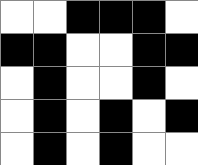[["white", "white", "black", "black", "black", "white"], ["black", "black", "white", "white", "black", "black"], ["white", "black", "white", "white", "black", "white"], ["white", "black", "white", "black", "white", "black"], ["white", "black", "white", "black", "white", "white"]]